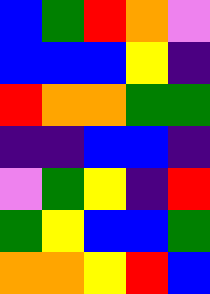[["blue", "green", "red", "orange", "violet"], ["blue", "blue", "blue", "yellow", "indigo"], ["red", "orange", "orange", "green", "green"], ["indigo", "indigo", "blue", "blue", "indigo"], ["violet", "green", "yellow", "indigo", "red"], ["green", "yellow", "blue", "blue", "green"], ["orange", "orange", "yellow", "red", "blue"]]